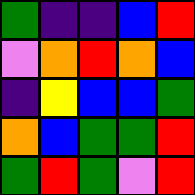[["green", "indigo", "indigo", "blue", "red"], ["violet", "orange", "red", "orange", "blue"], ["indigo", "yellow", "blue", "blue", "green"], ["orange", "blue", "green", "green", "red"], ["green", "red", "green", "violet", "red"]]